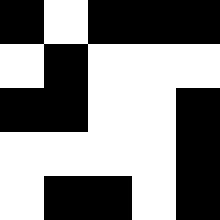[["black", "white", "black", "black", "black"], ["white", "black", "white", "white", "white"], ["black", "black", "white", "white", "black"], ["white", "white", "white", "white", "black"], ["white", "black", "black", "white", "black"]]